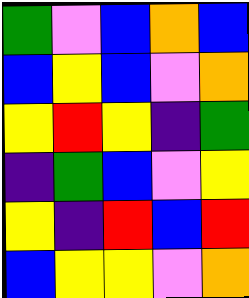[["green", "violet", "blue", "orange", "blue"], ["blue", "yellow", "blue", "violet", "orange"], ["yellow", "red", "yellow", "indigo", "green"], ["indigo", "green", "blue", "violet", "yellow"], ["yellow", "indigo", "red", "blue", "red"], ["blue", "yellow", "yellow", "violet", "orange"]]